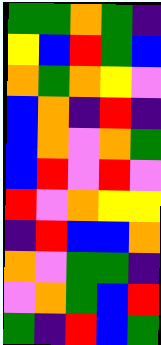[["green", "green", "orange", "green", "indigo"], ["yellow", "blue", "red", "green", "blue"], ["orange", "green", "orange", "yellow", "violet"], ["blue", "orange", "indigo", "red", "indigo"], ["blue", "orange", "violet", "orange", "green"], ["blue", "red", "violet", "red", "violet"], ["red", "violet", "orange", "yellow", "yellow"], ["indigo", "red", "blue", "blue", "orange"], ["orange", "violet", "green", "green", "indigo"], ["violet", "orange", "green", "blue", "red"], ["green", "indigo", "red", "blue", "green"]]